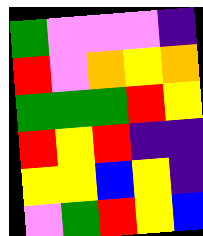[["green", "violet", "violet", "violet", "indigo"], ["red", "violet", "orange", "yellow", "orange"], ["green", "green", "green", "red", "yellow"], ["red", "yellow", "red", "indigo", "indigo"], ["yellow", "yellow", "blue", "yellow", "indigo"], ["violet", "green", "red", "yellow", "blue"]]